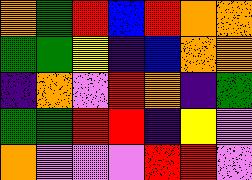[["orange", "green", "red", "blue", "red", "orange", "orange"], ["green", "green", "yellow", "indigo", "blue", "orange", "orange"], ["indigo", "orange", "violet", "red", "orange", "indigo", "green"], ["green", "green", "red", "red", "indigo", "yellow", "violet"], ["orange", "violet", "violet", "violet", "red", "red", "violet"]]